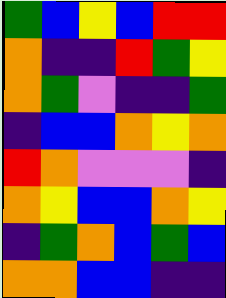[["green", "blue", "yellow", "blue", "red", "red"], ["orange", "indigo", "indigo", "red", "green", "yellow"], ["orange", "green", "violet", "indigo", "indigo", "green"], ["indigo", "blue", "blue", "orange", "yellow", "orange"], ["red", "orange", "violet", "violet", "violet", "indigo"], ["orange", "yellow", "blue", "blue", "orange", "yellow"], ["indigo", "green", "orange", "blue", "green", "blue"], ["orange", "orange", "blue", "blue", "indigo", "indigo"]]